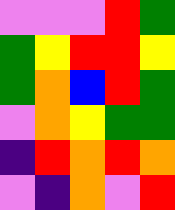[["violet", "violet", "violet", "red", "green"], ["green", "yellow", "red", "red", "yellow"], ["green", "orange", "blue", "red", "green"], ["violet", "orange", "yellow", "green", "green"], ["indigo", "red", "orange", "red", "orange"], ["violet", "indigo", "orange", "violet", "red"]]